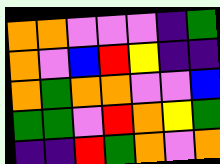[["orange", "orange", "violet", "violet", "violet", "indigo", "green"], ["orange", "violet", "blue", "red", "yellow", "indigo", "indigo"], ["orange", "green", "orange", "orange", "violet", "violet", "blue"], ["green", "green", "violet", "red", "orange", "yellow", "green"], ["indigo", "indigo", "red", "green", "orange", "violet", "orange"]]